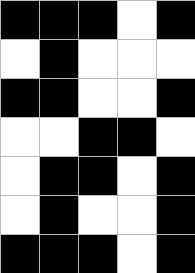[["black", "black", "black", "white", "black"], ["white", "black", "white", "white", "white"], ["black", "black", "white", "white", "black"], ["white", "white", "black", "black", "white"], ["white", "black", "black", "white", "black"], ["white", "black", "white", "white", "black"], ["black", "black", "black", "white", "black"]]